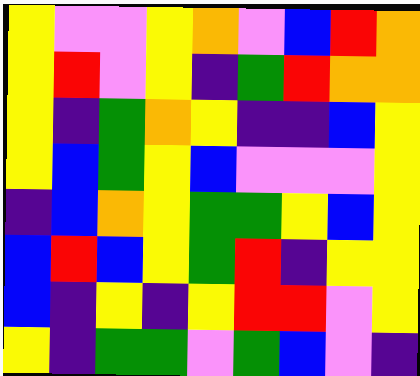[["yellow", "violet", "violet", "yellow", "orange", "violet", "blue", "red", "orange"], ["yellow", "red", "violet", "yellow", "indigo", "green", "red", "orange", "orange"], ["yellow", "indigo", "green", "orange", "yellow", "indigo", "indigo", "blue", "yellow"], ["yellow", "blue", "green", "yellow", "blue", "violet", "violet", "violet", "yellow"], ["indigo", "blue", "orange", "yellow", "green", "green", "yellow", "blue", "yellow"], ["blue", "red", "blue", "yellow", "green", "red", "indigo", "yellow", "yellow"], ["blue", "indigo", "yellow", "indigo", "yellow", "red", "red", "violet", "yellow"], ["yellow", "indigo", "green", "green", "violet", "green", "blue", "violet", "indigo"]]